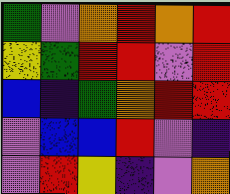[["green", "violet", "orange", "red", "orange", "red"], ["yellow", "green", "red", "red", "violet", "red"], ["blue", "indigo", "green", "orange", "red", "red"], ["violet", "blue", "blue", "red", "violet", "indigo"], ["violet", "red", "yellow", "indigo", "violet", "orange"]]